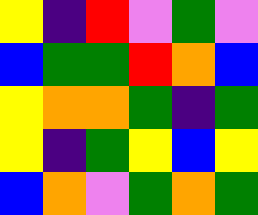[["yellow", "indigo", "red", "violet", "green", "violet"], ["blue", "green", "green", "red", "orange", "blue"], ["yellow", "orange", "orange", "green", "indigo", "green"], ["yellow", "indigo", "green", "yellow", "blue", "yellow"], ["blue", "orange", "violet", "green", "orange", "green"]]